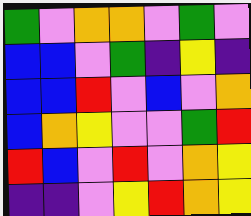[["green", "violet", "orange", "orange", "violet", "green", "violet"], ["blue", "blue", "violet", "green", "indigo", "yellow", "indigo"], ["blue", "blue", "red", "violet", "blue", "violet", "orange"], ["blue", "orange", "yellow", "violet", "violet", "green", "red"], ["red", "blue", "violet", "red", "violet", "orange", "yellow"], ["indigo", "indigo", "violet", "yellow", "red", "orange", "yellow"]]